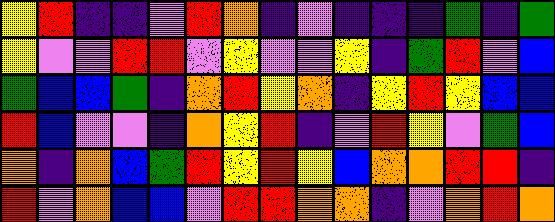[["yellow", "red", "indigo", "indigo", "violet", "red", "orange", "indigo", "violet", "indigo", "indigo", "indigo", "green", "indigo", "green"], ["yellow", "violet", "violet", "red", "red", "violet", "yellow", "violet", "violet", "yellow", "indigo", "green", "red", "violet", "blue"], ["green", "blue", "blue", "green", "indigo", "orange", "red", "yellow", "orange", "indigo", "yellow", "red", "yellow", "blue", "blue"], ["red", "blue", "violet", "violet", "indigo", "orange", "yellow", "red", "indigo", "violet", "red", "yellow", "violet", "green", "blue"], ["orange", "indigo", "orange", "blue", "green", "red", "yellow", "red", "yellow", "blue", "orange", "orange", "red", "red", "indigo"], ["red", "violet", "orange", "blue", "blue", "violet", "red", "red", "orange", "orange", "indigo", "violet", "orange", "red", "orange"]]